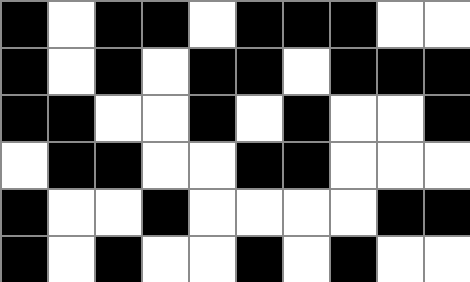[["black", "white", "black", "black", "white", "black", "black", "black", "white", "white"], ["black", "white", "black", "white", "black", "black", "white", "black", "black", "black"], ["black", "black", "white", "white", "black", "white", "black", "white", "white", "black"], ["white", "black", "black", "white", "white", "black", "black", "white", "white", "white"], ["black", "white", "white", "black", "white", "white", "white", "white", "black", "black"], ["black", "white", "black", "white", "white", "black", "white", "black", "white", "white"]]